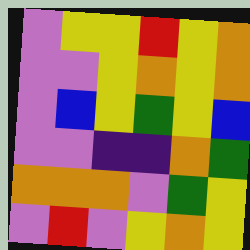[["violet", "yellow", "yellow", "red", "yellow", "orange"], ["violet", "violet", "yellow", "orange", "yellow", "orange"], ["violet", "blue", "yellow", "green", "yellow", "blue"], ["violet", "violet", "indigo", "indigo", "orange", "green"], ["orange", "orange", "orange", "violet", "green", "yellow"], ["violet", "red", "violet", "yellow", "orange", "yellow"]]